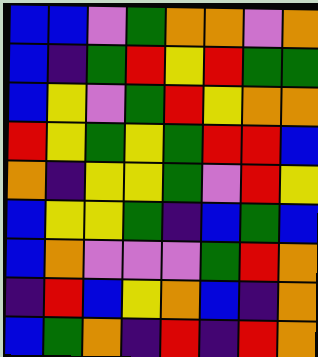[["blue", "blue", "violet", "green", "orange", "orange", "violet", "orange"], ["blue", "indigo", "green", "red", "yellow", "red", "green", "green"], ["blue", "yellow", "violet", "green", "red", "yellow", "orange", "orange"], ["red", "yellow", "green", "yellow", "green", "red", "red", "blue"], ["orange", "indigo", "yellow", "yellow", "green", "violet", "red", "yellow"], ["blue", "yellow", "yellow", "green", "indigo", "blue", "green", "blue"], ["blue", "orange", "violet", "violet", "violet", "green", "red", "orange"], ["indigo", "red", "blue", "yellow", "orange", "blue", "indigo", "orange"], ["blue", "green", "orange", "indigo", "red", "indigo", "red", "orange"]]